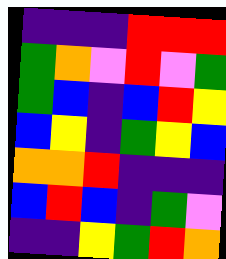[["indigo", "indigo", "indigo", "red", "red", "red"], ["green", "orange", "violet", "red", "violet", "green"], ["green", "blue", "indigo", "blue", "red", "yellow"], ["blue", "yellow", "indigo", "green", "yellow", "blue"], ["orange", "orange", "red", "indigo", "indigo", "indigo"], ["blue", "red", "blue", "indigo", "green", "violet"], ["indigo", "indigo", "yellow", "green", "red", "orange"]]